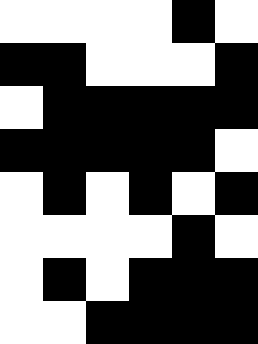[["white", "white", "white", "white", "black", "white"], ["black", "black", "white", "white", "white", "black"], ["white", "black", "black", "black", "black", "black"], ["black", "black", "black", "black", "black", "white"], ["white", "black", "white", "black", "white", "black"], ["white", "white", "white", "white", "black", "white"], ["white", "black", "white", "black", "black", "black"], ["white", "white", "black", "black", "black", "black"]]